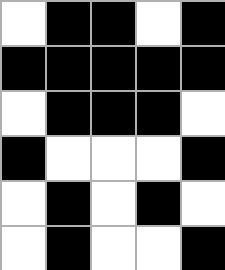[["white", "black", "black", "white", "black"], ["black", "black", "black", "black", "black"], ["white", "black", "black", "black", "white"], ["black", "white", "white", "white", "black"], ["white", "black", "white", "black", "white"], ["white", "black", "white", "white", "black"]]